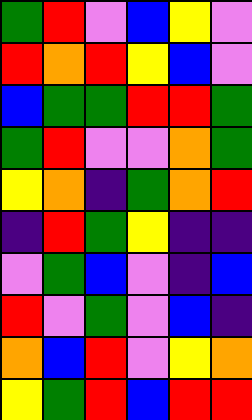[["green", "red", "violet", "blue", "yellow", "violet"], ["red", "orange", "red", "yellow", "blue", "violet"], ["blue", "green", "green", "red", "red", "green"], ["green", "red", "violet", "violet", "orange", "green"], ["yellow", "orange", "indigo", "green", "orange", "red"], ["indigo", "red", "green", "yellow", "indigo", "indigo"], ["violet", "green", "blue", "violet", "indigo", "blue"], ["red", "violet", "green", "violet", "blue", "indigo"], ["orange", "blue", "red", "violet", "yellow", "orange"], ["yellow", "green", "red", "blue", "red", "red"]]